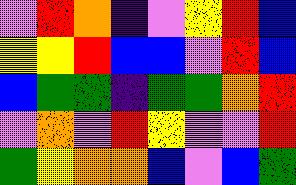[["violet", "red", "orange", "indigo", "violet", "yellow", "red", "blue"], ["yellow", "yellow", "red", "blue", "blue", "violet", "red", "blue"], ["blue", "green", "green", "indigo", "green", "green", "orange", "red"], ["violet", "orange", "violet", "red", "yellow", "violet", "violet", "red"], ["green", "yellow", "orange", "orange", "blue", "violet", "blue", "green"]]